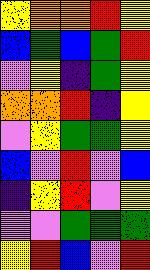[["yellow", "orange", "orange", "red", "yellow"], ["blue", "green", "blue", "green", "red"], ["violet", "yellow", "indigo", "green", "yellow"], ["orange", "orange", "red", "indigo", "yellow"], ["violet", "yellow", "green", "green", "yellow"], ["blue", "violet", "red", "violet", "blue"], ["indigo", "yellow", "red", "violet", "yellow"], ["violet", "violet", "green", "green", "green"], ["yellow", "red", "blue", "violet", "red"]]